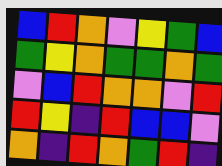[["blue", "red", "orange", "violet", "yellow", "green", "blue"], ["green", "yellow", "orange", "green", "green", "orange", "green"], ["violet", "blue", "red", "orange", "orange", "violet", "red"], ["red", "yellow", "indigo", "red", "blue", "blue", "violet"], ["orange", "indigo", "red", "orange", "green", "red", "indigo"]]